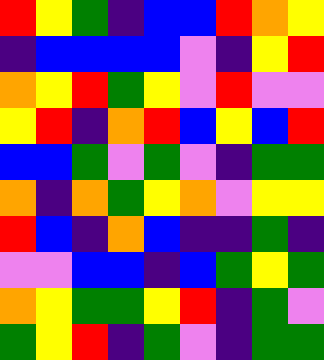[["red", "yellow", "green", "indigo", "blue", "blue", "red", "orange", "yellow"], ["indigo", "blue", "blue", "blue", "blue", "violet", "indigo", "yellow", "red"], ["orange", "yellow", "red", "green", "yellow", "violet", "red", "violet", "violet"], ["yellow", "red", "indigo", "orange", "red", "blue", "yellow", "blue", "red"], ["blue", "blue", "green", "violet", "green", "violet", "indigo", "green", "green"], ["orange", "indigo", "orange", "green", "yellow", "orange", "violet", "yellow", "yellow"], ["red", "blue", "indigo", "orange", "blue", "indigo", "indigo", "green", "indigo"], ["violet", "violet", "blue", "blue", "indigo", "blue", "green", "yellow", "green"], ["orange", "yellow", "green", "green", "yellow", "red", "indigo", "green", "violet"], ["green", "yellow", "red", "indigo", "green", "violet", "indigo", "green", "green"]]